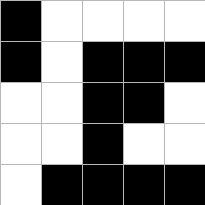[["black", "white", "white", "white", "white"], ["black", "white", "black", "black", "black"], ["white", "white", "black", "black", "white"], ["white", "white", "black", "white", "white"], ["white", "black", "black", "black", "black"]]